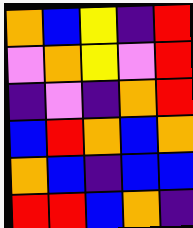[["orange", "blue", "yellow", "indigo", "red"], ["violet", "orange", "yellow", "violet", "red"], ["indigo", "violet", "indigo", "orange", "red"], ["blue", "red", "orange", "blue", "orange"], ["orange", "blue", "indigo", "blue", "blue"], ["red", "red", "blue", "orange", "indigo"]]